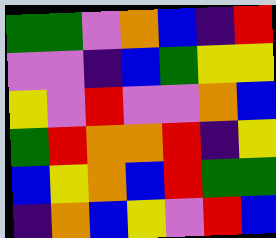[["green", "green", "violet", "orange", "blue", "indigo", "red"], ["violet", "violet", "indigo", "blue", "green", "yellow", "yellow"], ["yellow", "violet", "red", "violet", "violet", "orange", "blue"], ["green", "red", "orange", "orange", "red", "indigo", "yellow"], ["blue", "yellow", "orange", "blue", "red", "green", "green"], ["indigo", "orange", "blue", "yellow", "violet", "red", "blue"]]